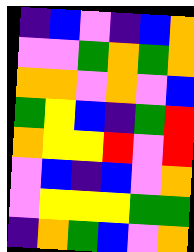[["indigo", "blue", "violet", "indigo", "blue", "orange"], ["violet", "violet", "green", "orange", "green", "orange"], ["orange", "orange", "violet", "orange", "violet", "blue"], ["green", "yellow", "blue", "indigo", "green", "red"], ["orange", "yellow", "yellow", "red", "violet", "red"], ["violet", "blue", "indigo", "blue", "violet", "orange"], ["violet", "yellow", "yellow", "yellow", "green", "green"], ["indigo", "orange", "green", "blue", "violet", "orange"]]